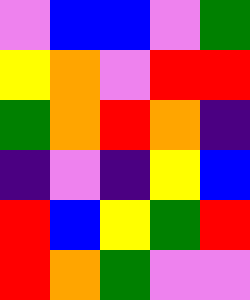[["violet", "blue", "blue", "violet", "green"], ["yellow", "orange", "violet", "red", "red"], ["green", "orange", "red", "orange", "indigo"], ["indigo", "violet", "indigo", "yellow", "blue"], ["red", "blue", "yellow", "green", "red"], ["red", "orange", "green", "violet", "violet"]]